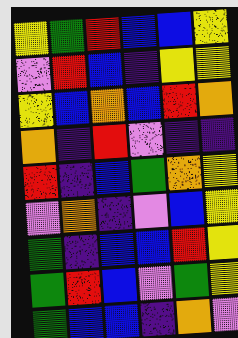[["yellow", "green", "red", "blue", "blue", "yellow"], ["violet", "red", "blue", "indigo", "yellow", "yellow"], ["yellow", "blue", "orange", "blue", "red", "orange"], ["orange", "indigo", "red", "violet", "indigo", "indigo"], ["red", "indigo", "blue", "green", "orange", "yellow"], ["violet", "orange", "indigo", "violet", "blue", "yellow"], ["green", "indigo", "blue", "blue", "red", "yellow"], ["green", "red", "blue", "violet", "green", "yellow"], ["green", "blue", "blue", "indigo", "orange", "violet"]]